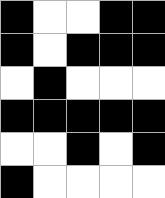[["black", "white", "white", "black", "black"], ["black", "white", "black", "black", "black"], ["white", "black", "white", "white", "white"], ["black", "black", "black", "black", "black"], ["white", "white", "black", "white", "black"], ["black", "white", "white", "white", "white"]]